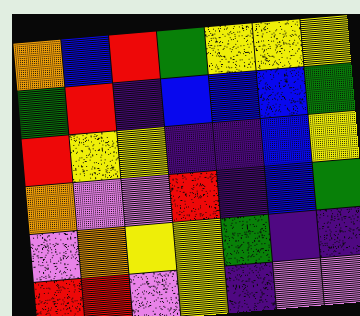[["orange", "blue", "red", "green", "yellow", "yellow", "yellow"], ["green", "red", "indigo", "blue", "blue", "blue", "green"], ["red", "yellow", "yellow", "indigo", "indigo", "blue", "yellow"], ["orange", "violet", "violet", "red", "indigo", "blue", "green"], ["violet", "orange", "yellow", "yellow", "green", "indigo", "indigo"], ["red", "red", "violet", "yellow", "indigo", "violet", "violet"]]